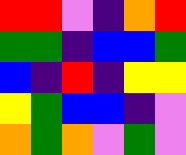[["red", "red", "violet", "indigo", "orange", "red"], ["green", "green", "indigo", "blue", "blue", "green"], ["blue", "indigo", "red", "indigo", "yellow", "yellow"], ["yellow", "green", "blue", "blue", "indigo", "violet"], ["orange", "green", "orange", "violet", "green", "violet"]]